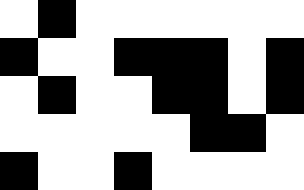[["white", "black", "white", "white", "white", "white", "white", "white"], ["black", "white", "white", "black", "black", "black", "white", "black"], ["white", "black", "white", "white", "black", "black", "white", "black"], ["white", "white", "white", "white", "white", "black", "black", "white"], ["black", "white", "white", "black", "white", "white", "white", "white"]]